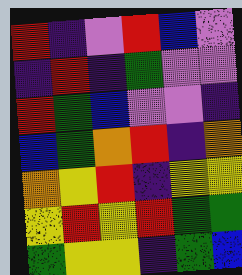[["red", "indigo", "violet", "red", "blue", "violet"], ["indigo", "red", "indigo", "green", "violet", "violet"], ["red", "green", "blue", "violet", "violet", "indigo"], ["blue", "green", "orange", "red", "indigo", "orange"], ["orange", "yellow", "red", "indigo", "yellow", "yellow"], ["yellow", "red", "yellow", "red", "green", "green"], ["green", "yellow", "yellow", "indigo", "green", "blue"]]